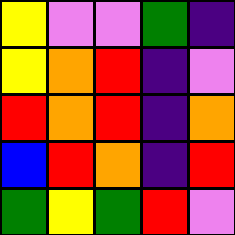[["yellow", "violet", "violet", "green", "indigo"], ["yellow", "orange", "red", "indigo", "violet"], ["red", "orange", "red", "indigo", "orange"], ["blue", "red", "orange", "indigo", "red"], ["green", "yellow", "green", "red", "violet"]]